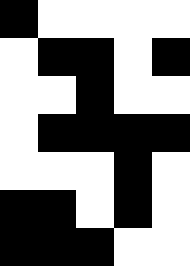[["black", "white", "white", "white", "white"], ["white", "black", "black", "white", "black"], ["white", "white", "black", "white", "white"], ["white", "black", "black", "black", "black"], ["white", "white", "white", "black", "white"], ["black", "black", "white", "black", "white"], ["black", "black", "black", "white", "white"]]